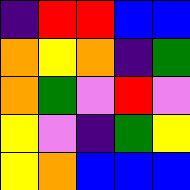[["indigo", "red", "red", "blue", "blue"], ["orange", "yellow", "orange", "indigo", "green"], ["orange", "green", "violet", "red", "violet"], ["yellow", "violet", "indigo", "green", "yellow"], ["yellow", "orange", "blue", "blue", "blue"]]